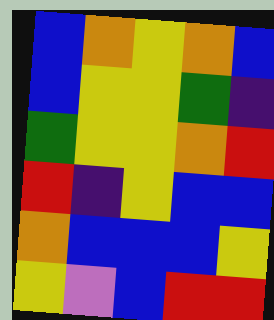[["blue", "orange", "yellow", "orange", "blue"], ["blue", "yellow", "yellow", "green", "indigo"], ["green", "yellow", "yellow", "orange", "red"], ["red", "indigo", "yellow", "blue", "blue"], ["orange", "blue", "blue", "blue", "yellow"], ["yellow", "violet", "blue", "red", "red"]]